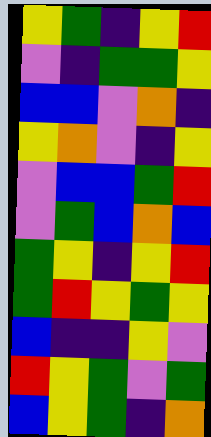[["yellow", "green", "indigo", "yellow", "red"], ["violet", "indigo", "green", "green", "yellow"], ["blue", "blue", "violet", "orange", "indigo"], ["yellow", "orange", "violet", "indigo", "yellow"], ["violet", "blue", "blue", "green", "red"], ["violet", "green", "blue", "orange", "blue"], ["green", "yellow", "indigo", "yellow", "red"], ["green", "red", "yellow", "green", "yellow"], ["blue", "indigo", "indigo", "yellow", "violet"], ["red", "yellow", "green", "violet", "green"], ["blue", "yellow", "green", "indigo", "orange"]]